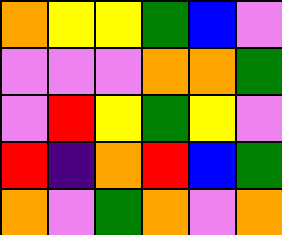[["orange", "yellow", "yellow", "green", "blue", "violet"], ["violet", "violet", "violet", "orange", "orange", "green"], ["violet", "red", "yellow", "green", "yellow", "violet"], ["red", "indigo", "orange", "red", "blue", "green"], ["orange", "violet", "green", "orange", "violet", "orange"]]